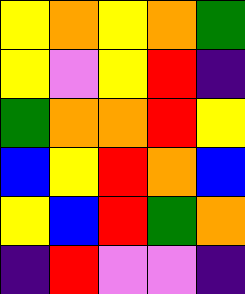[["yellow", "orange", "yellow", "orange", "green"], ["yellow", "violet", "yellow", "red", "indigo"], ["green", "orange", "orange", "red", "yellow"], ["blue", "yellow", "red", "orange", "blue"], ["yellow", "blue", "red", "green", "orange"], ["indigo", "red", "violet", "violet", "indigo"]]